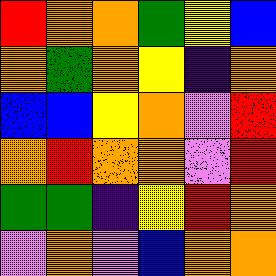[["red", "orange", "orange", "green", "yellow", "blue"], ["orange", "green", "orange", "yellow", "indigo", "orange"], ["blue", "blue", "yellow", "orange", "violet", "red"], ["orange", "red", "orange", "orange", "violet", "red"], ["green", "green", "indigo", "yellow", "red", "orange"], ["violet", "orange", "violet", "blue", "orange", "orange"]]